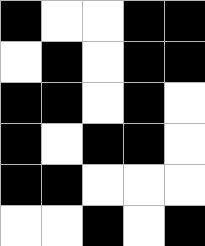[["black", "white", "white", "black", "black"], ["white", "black", "white", "black", "black"], ["black", "black", "white", "black", "white"], ["black", "white", "black", "black", "white"], ["black", "black", "white", "white", "white"], ["white", "white", "black", "white", "black"]]